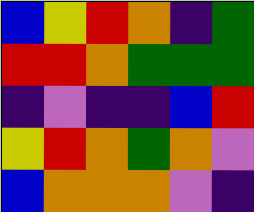[["blue", "yellow", "red", "orange", "indigo", "green"], ["red", "red", "orange", "green", "green", "green"], ["indigo", "violet", "indigo", "indigo", "blue", "red"], ["yellow", "red", "orange", "green", "orange", "violet"], ["blue", "orange", "orange", "orange", "violet", "indigo"]]